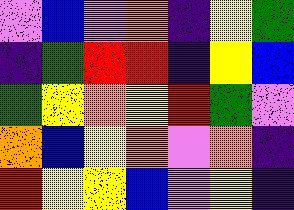[["violet", "blue", "violet", "orange", "indigo", "yellow", "green"], ["indigo", "green", "red", "red", "indigo", "yellow", "blue"], ["green", "yellow", "orange", "yellow", "red", "green", "violet"], ["orange", "blue", "yellow", "orange", "violet", "orange", "indigo"], ["red", "yellow", "yellow", "blue", "violet", "yellow", "indigo"]]